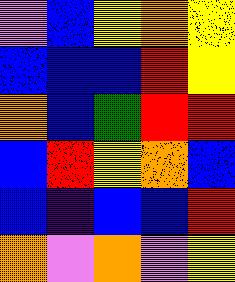[["violet", "blue", "yellow", "orange", "yellow"], ["blue", "blue", "blue", "red", "yellow"], ["orange", "blue", "green", "red", "red"], ["blue", "red", "yellow", "orange", "blue"], ["blue", "indigo", "blue", "blue", "red"], ["orange", "violet", "orange", "violet", "yellow"]]